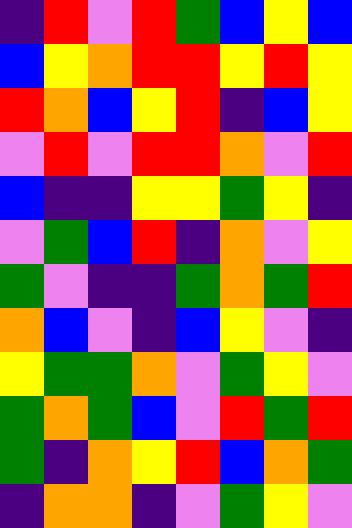[["indigo", "red", "violet", "red", "green", "blue", "yellow", "blue"], ["blue", "yellow", "orange", "red", "red", "yellow", "red", "yellow"], ["red", "orange", "blue", "yellow", "red", "indigo", "blue", "yellow"], ["violet", "red", "violet", "red", "red", "orange", "violet", "red"], ["blue", "indigo", "indigo", "yellow", "yellow", "green", "yellow", "indigo"], ["violet", "green", "blue", "red", "indigo", "orange", "violet", "yellow"], ["green", "violet", "indigo", "indigo", "green", "orange", "green", "red"], ["orange", "blue", "violet", "indigo", "blue", "yellow", "violet", "indigo"], ["yellow", "green", "green", "orange", "violet", "green", "yellow", "violet"], ["green", "orange", "green", "blue", "violet", "red", "green", "red"], ["green", "indigo", "orange", "yellow", "red", "blue", "orange", "green"], ["indigo", "orange", "orange", "indigo", "violet", "green", "yellow", "violet"]]